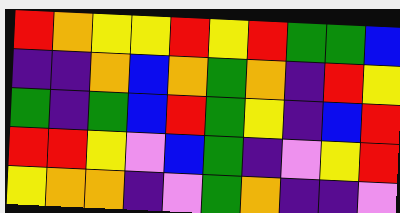[["red", "orange", "yellow", "yellow", "red", "yellow", "red", "green", "green", "blue"], ["indigo", "indigo", "orange", "blue", "orange", "green", "orange", "indigo", "red", "yellow"], ["green", "indigo", "green", "blue", "red", "green", "yellow", "indigo", "blue", "red"], ["red", "red", "yellow", "violet", "blue", "green", "indigo", "violet", "yellow", "red"], ["yellow", "orange", "orange", "indigo", "violet", "green", "orange", "indigo", "indigo", "violet"]]